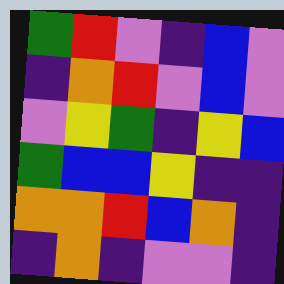[["green", "red", "violet", "indigo", "blue", "violet"], ["indigo", "orange", "red", "violet", "blue", "violet"], ["violet", "yellow", "green", "indigo", "yellow", "blue"], ["green", "blue", "blue", "yellow", "indigo", "indigo"], ["orange", "orange", "red", "blue", "orange", "indigo"], ["indigo", "orange", "indigo", "violet", "violet", "indigo"]]